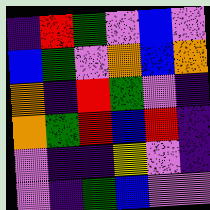[["indigo", "red", "green", "violet", "blue", "violet"], ["blue", "green", "violet", "orange", "blue", "orange"], ["orange", "indigo", "red", "green", "violet", "indigo"], ["orange", "green", "red", "blue", "red", "indigo"], ["violet", "indigo", "indigo", "yellow", "violet", "indigo"], ["violet", "indigo", "green", "blue", "violet", "violet"]]